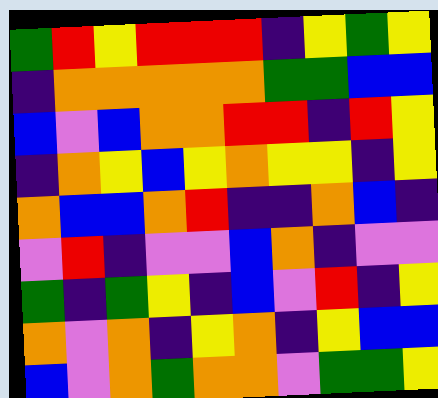[["green", "red", "yellow", "red", "red", "red", "indigo", "yellow", "green", "yellow"], ["indigo", "orange", "orange", "orange", "orange", "orange", "green", "green", "blue", "blue"], ["blue", "violet", "blue", "orange", "orange", "red", "red", "indigo", "red", "yellow"], ["indigo", "orange", "yellow", "blue", "yellow", "orange", "yellow", "yellow", "indigo", "yellow"], ["orange", "blue", "blue", "orange", "red", "indigo", "indigo", "orange", "blue", "indigo"], ["violet", "red", "indigo", "violet", "violet", "blue", "orange", "indigo", "violet", "violet"], ["green", "indigo", "green", "yellow", "indigo", "blue", "violet", "red", "indigo", "yellow"], ["orange", "violet", "orange", "indigo", "yellow", "orange", "indigo", "yellow", "blue", "blue"], ["blue", "violet", "orange", "green", "orange", "orange", "violet", "green", "green", "yellow"]]